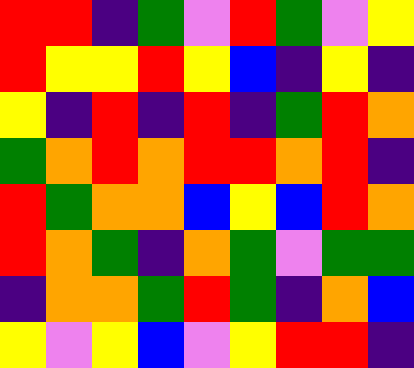[["red", "red", "indigo", "green", "violet", "red", "green", "violet", "yellow"], ["red", "yellow", "yellow", "red", "yellow", "blue", "indigo", "yellow", "indigo"], ["yellow", "indigo", "red", "indigo", "red", "indigo", "green", "red", "orange"], ["green", "orange", "red", "orange", "red", "red", "orange", "red", "indigo"], ["red", "green", "orange", "orange", "blue", "yellow", "blue", "red", "orange"], ["red", "orange", "green", "indigo", "orange", "green", "violet", "green", "green"], ["indigo", "orange", "orange", "green", "red", "green", "indigo", "orange", "blue"], ["yellow", "violet", "yellow", "blue", "violet", "yellow", "red", "red", "indigo"]]